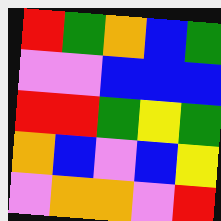[["red", "green", "orange", "blue", "green"], ["violet", "violet", "blue", "blue", "blue"], ["red", "red", "green", "yellow", "green"], ["orange", "blue", "violet", "blue", "yellow"], ["violet", "orange", "orange", "violet", "red"]]